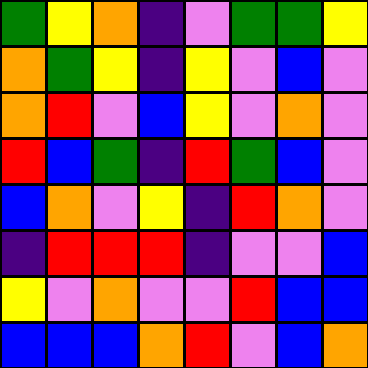[["green", "yellow", "orange", "indigo", "violet", "green", "green", "yellow"], ["orange", "green", "yellow", "indigo", "yellow", "violet", "blue", "violet"], ["orange", "red", "violet", "blue", "yellow", "violet", "orange", "violet"], ["red", "blue", "green", "indigo", "red", "green", "blue", "violet"], ["blue", "orange", "violet", "yellow", "indigo", "red", "orange", "violet"], ["indigo", "red", "red", "red", "indigo", "violet", "violet", "blue"], ["yellow", "violet", "orange", "violet", "violet", "red", "blue", "blue"], ["blue", "blue", "blue", "orange", "red", "violet", "blue", "orange"]]